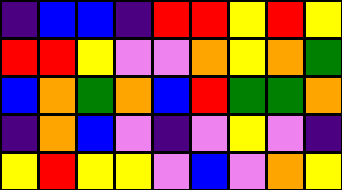[["indigo", "blue", "blue", "indigo", "red", "red", "yellow", "red", "yellow"], ["red", "red", "yellow", "violet", "violet", "orange", "yellow", "orange", "green"], ["blue", "orange", "green", "orange", "blue", "red", "green", "green", "orange"], ["indigo", "orange", "blue", "violet", "indigo", "violet", "yellow", "violet", "indigo"], ["yellow", "red", "yellow", "yellow", "violet", "blue", "violet", "orange", "yellow"]]